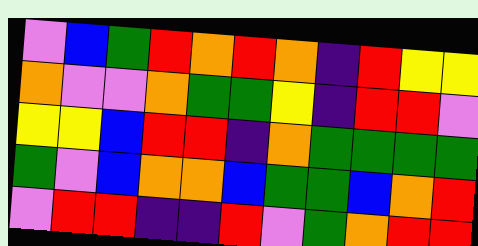[["violet", "blue", "green", "red", "orange", "red", "orange", "indigo", "red", "yellow", "yellow"], ["orange", "violet", "violet", "orange", "green", "green", "yellow", "indigo", "red", "red", "violet"], ["yellow", "yellow", "blue", "red", "red", "indigo", "orange", "green", "green", "green", "green"], ["green", "violet", "blue", "orange", "orange", "blue", "green", "green", "blue", "orange", "red"], ["violet", "red", "red", "indigo", "indigo", "red", "violet", "green", "orange", "red", "red"]]